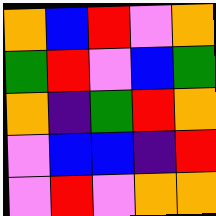[["orange", "blue", "red", "violet", "orange"], ["green", "red", "violet", "blue", "green"], ["orange", "indigo", "green", "red", "orange"], ["violet", "blue", "blue", "indigo", "red"], ["violet", "red", "violet", "orange", "orange"]]